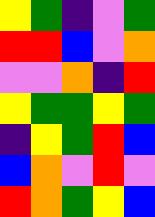[["yellow", "green", "indigo", "violet", "green"], ["red", "red", "blue", "violet", "orange"], ["violet", "violet", "orange", "indigo", "red"], ["yellow", "green", "green", "yellow", "green"], ["indigo", "yellow", "green", "red", "blue"], ["blue", "orange", "violet", "red", "violet"], ["red", "orange", "green", "yellow", "blue"]]